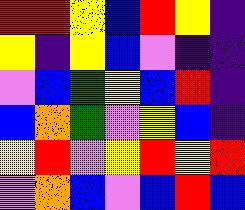[["red", "red", "yellow", "blue", "red", "yellow", "indigo"], ["yellow", "indigo", "yellow", "blue", "violet", "indigo", "indigo"], ["violet", "blue", "green", "yellow", "blue", "red", "indigo"], ["blue", "orange", "green", "violet", "yellow", "blue", "indigo"], ["yellow", "red", "violet", "yellow", "red", "yellow", "red"], ["violet", "orange", "blue", "violet", "blue", "red", "blue"]]